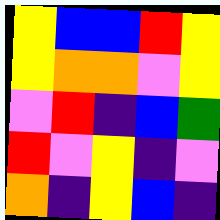[["yellow", "blue", "blue", "red", "yellow"], ["yellow", "orange", "orange", "violet", "yellow"], ["violet", "red", "indigo", "blue", "green"], ["red", "violet", "yellow", "indigo", "violet"], ["orange", "indigo", "yellow", "blue", "indigo"]]